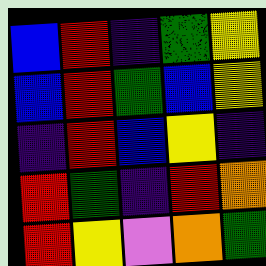[["blue", "red", "indigo", "green", "yellow"], ["blue", "red", "green", "blue", "yellow"], ["indigo", "red", "blue", "yellow", "indigo"], ["red", "green", "indigo", "red", "orange"], ["red", "yellow", "violet", "orange", "green"]]